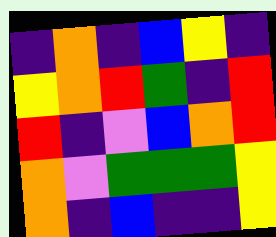[["indigo", "orange", "indigo", "blue", "yellow", "indigo"], ["yellow", "orange", "red", "green", "indigo", "red"], ["red", "indigo", "violet", "blue", "orange", "red"], ["orange", "violet", "green", "green", "green", "yellow"], ["orange", "indigo", "blue", "indigo", "indigo", "yellow"]]